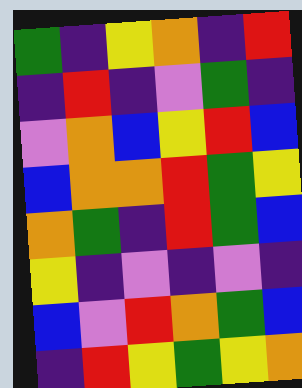[["green", "indigo", "yellow", "orange", "indigo", "red"], ["indigo", "red", "indigo", "violet", "green", "indigo"], ["violet", "orange", "blue", "yellow", "red", "blue"], ["blue", "orange", "orange", "red", "green", "yellow"], ["orange", "green", "indigo", "red", "green", "blue"], ["yellow", "indigo", "violet", "indigo", "violet", "indigo"], ["blue", "violet", "red", "orange", "green", "blue"], ["indigo", "red", "yellow", "green", "yellow", "orange"]]